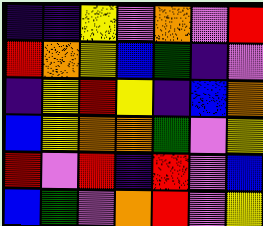[["indigo", "indigo", "yellow", "violet", "orange", "violet", "red"], ["red", "orange", "yellow", "blue", "green", "indigo", "violet"], ["indigo", "yellow", "red", "yellow", "indigo", "blue", "orange"], ["blue", "yellow", "orange", "orange", "green", "violet", "yellow"], ["red", "violet", "red", "indigo", "red", "violet", "blue"], ["blue", "green", "violet", "orange", "red", "violet", "yellow"]]